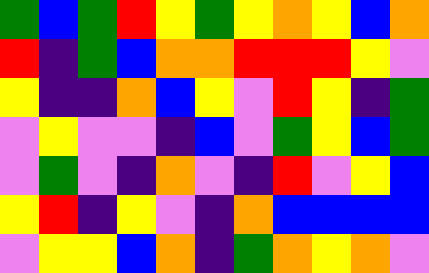[["green", "blue", "green", "red", "yellow", "green", "yellow", "orange", "yellow", "blue", "orange"], ["red", "indigo", "green", "blue", "orange", "orange", "red", "red", "red", "yellow", "violet"], ["yellow", "indigo", "indigo", "orange", "blue", "yellow", "violet", "red", "yellow", "indigo", "green"], ["violet", "yellow", "violet", "violet", "indigo", "blue", "violet", "green", "yellow", "blue", "green"], ["violet", "green", "violet", "indigo", "orange", "violet", "indigo", "red", "violet", "yellow", "blue"], ["yellow", "red", "indigo", "yellow", "violet", "indigo", "orange", "blue", "blue", "blue", "blue"], ["violet", "yellow", "yellow", "blue", "orange", "indigo", "green", "orange", "yellow", "orange", "violet"]]